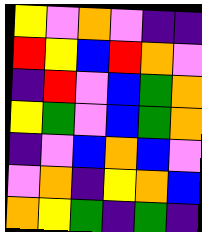[["yellow", "violet", "orange", "violet", "indigo", "indigo"], ["red", "yellow", "blue", "red", "orange", "violet"], ["indigo", "red", "violet", "blue", "green", "orange"], ["yellow", "green", "violet", "blue", "green", "orange"], ["indigo", "violet", "blue", "orange", "blue", "violet"], ["violet", "orange", "indigo", "yellow", "orange", "blue"], ["orange", "yellow", "green", "indigo", "green", "indigo"]]